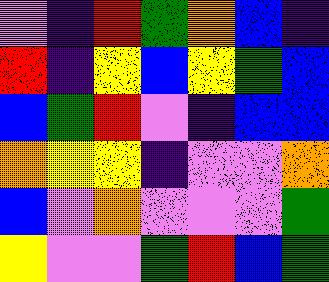[["violet", "indigo", "red", "green", "orange", "blue", "indigo"], ["red", "indigo", "yellow", "blue", "yellow", "green", "blue"], ["blue", "green", "red", "violet", "indigo", "blue", "blue"], ["orange", "yellow", "yellow", "indigo", "violet", "violet", "orange"], ["blue", "violet", "orange", "violet", "violet", "violet", "green"], ["yellow", "violet", "violet", "green", "red", "blue", "green"]]